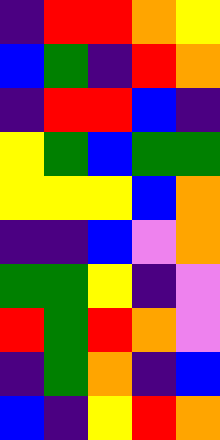[["indigo", "red", "red", "orange", "yellow"], ["blue", "green", "indigo", "red", "orange"], ["indigo", "red", "red", "blue", "indigo"], ["yellow", "green", "blue", "green", "green"], ["yellow", "yellow", "yellow", "blue", "orange"], ["indigo", "indigo", "blue", "violet", "orange"], ["green", "green", "yellow", "indigo", "violet"], ["red", "green", "red", "orange", "violet"], ["indigo", "green", "orange", "indigo", "blue"], ["blue", "indigo", "yellow", "red", "orange"]]